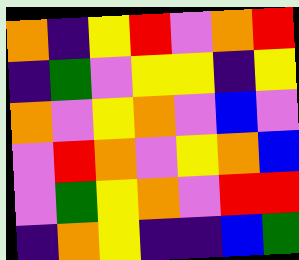[["orange", "indigo", "yellow", "red", "violet", "orange", "red"], ["indigo", "green", "violet", "yellow", "yellow", "indigo", "yellow"], ["orange", "violet", "yellow", "orange", "violet", "blue", "violet"], ["violet", "red", "orange", "violet", "yellow", "orange", "blue"], ["violet", "green", "yellow", "orange", "violet", "red", "red"], ["indigo", "orange", "yellow", "indigo", "indigo", "blue", "green"]]